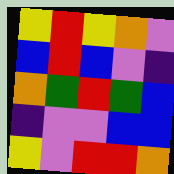[["yellow", "red", "yellow", "orange", "violet"], ["blue", "red", "blue", "violet", "indigo"], ["orange", "green", "red", "green", "blue"], ["indigo", "violet", "violet", "blue", "blue"], ["yellow", "violet", "red", "red", "orange"]]